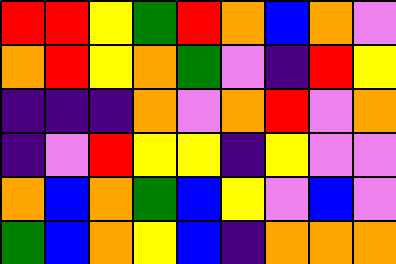[["red", "red", "yellow", "green", "red", "orange", "blue", "orange", "violet"], ["orange", "red", "yellow", "orange", "green", "violet", "indigo", "red", "yellow"], ["indigo", "indigo", "indigo", "orange", "violet", "orange", "red", "violet", "orange"], ["indigo", "violet", "red", "yellow", "yellow", "indigo", "yellow", "violet", "violet"], ["orange", "blue", "orange", "green", "blue", "yellow", "violet", "blue", "violet"], ["green", "blue", "orange", "yellow", "blue", "indigo", "orange", "orange", "orange"]]